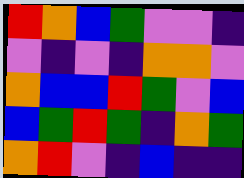[["red", "orange", "blue", "green", "violet", "violet", "indigo"], ["violet", "indigo", "violet", "indigo", "orange", "orange", "violet"], ["orange", "blue", "blue", "red", "green", "violet", "blue"], ["blue", "green", "red", "green", "indigo", "orange", "green"], ["orange", "red", "violet", "indigo", "blue", "indigo", "indigo"]]